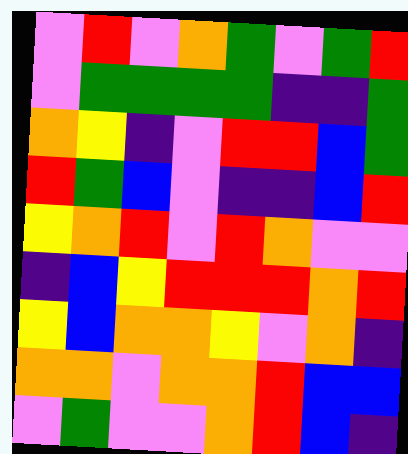[["violet", "red", "violet", "orange", "green", "violet", "green", "red"], ["violet", "green", "green", "green", "green", "indigo", "indigo", "green"], ["orange", "yellow", "indigo", "violet", "red", "red", "blue", "green"], ["red", "green", "blue", "violet", "indigo", "indigo", "blue", "red"], ["yellow", "orange", "red", "violet", "red", "orange", "violet", "violet"], ["indigo", "blue", "yellow", "red", "red", "red", "orange", "red"], ["yellow", "blue", "orange", "orange", "yellow", "violet", "orange", "indigo"], ["orange", "orange", "violet", "orange", "orange", "red", "blue", "blue"], ["violet", "green", "violet", "violet", "orange", "red", "blue", "indigo"]]